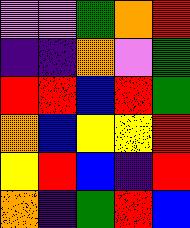[["violet", "violet", "green", "orange", "red"], ["indigo", "indigo", "orange", "violet", "green"], ["red", "red", "blue", "red", "green"], ["orange", "blue", "yellow", "yellow", "red"], ["yellow", "red", "blue", "indigo", "red"], ["orange", "indigo", "green", "red", "blue"]]